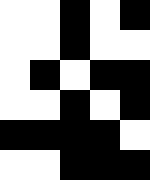[["white", "white", "black", "white", "black"], ["white", "white", "black", "white", "white"], ["white", "black", "white", "black", "black"], ["white", "white", "black", "white", "black"], ["black", "black", "black", "black", "white"], ["white", "white", "black", "black", "black"]]